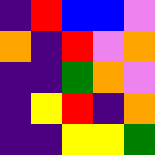[["indigo", "red", "blue", "blue", "violet"], ["orange", "indigo", "red", "violet", "orange"], ["indigo", "indigo", "green", "orange", "violet"], ["indigo", "yellow", "red", "indigo", "orange"], ["indigo", "indigo", "yellow", "yellow", "green"]]